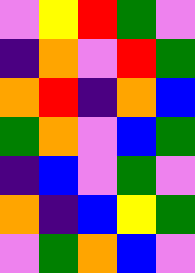[["violet", "yellow", "red", "green", "violet"], ["indigo", "orange", "violet", "red", "green"], ["orange", "red", "indigo", "orange", "blue"], ["green", "orange", "violet", "blue", "green"], ["indigo", "blue", "violet", "green", "violet"], ["orange", "indigo", "blue", "yellow", "green"], ["violet", "green", "orange", "blue", "violet"]]